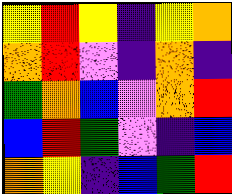[["yellow", "red", "yellow", "indigo", "yellow", "orange"], ["orange", "red", "violet", "indigo", "orange", "indigo"], ["green", "orange", "blue", "violet", "orange", "red"], ["blue", "red", "green", "violet", "indigo", "blue"], ["orange", "yellow", "indigo", "blue", "green", "red"]]